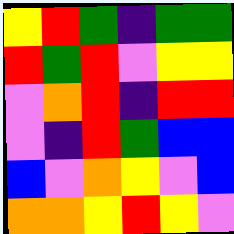[["yellow", "red", "green", "indigo", "green", "green"], ["red", "green", "red", "violet", "yellow", "yellow"], ["violet", "orange", "red", "indigo", "red", "red"], ["violet", "indigo", "red", "green", "blue", "blue"], ["blue", "violet", "orange", "yellow", "violet", "blue"], ["orange", "orange", "yellow", "red", "yellow", "violet"]]